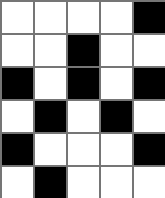[["white", "white", "white", "white", "black"], ["white", "white", "black", "white", "white"], ["black", "white", "black", "white", "black"], ["white", "black", "white", "black", "white"], ["black", "white", "white", "white", "black"], ["white", "black", "white", "white", "white"]]